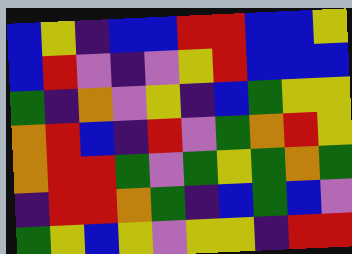[["blue", "yellow", "indigo", "blue", "blue", "red", "red", "blue", "blue", "yellow"], ["blue", "red", "violet", "indigo", "violet", "yellow", "red", "blue", "blue", "blue"], ["green", "indigo", "orange", "violet", "yellow", "indigo", "blue", "green", "yellow", "yellow"], ["orange", "red", "blue", "indigo", "red", "violet", "green", "orange", "red", "yellow"], ["orange", "red", "red", "green", "violet", "green", "yellow", "green", "orange", "green"], ["indigo", "red", "red", "orange", "green", "indigo", "blue", "green", "blue", "violet"], ["green", "yellow", "blue", "yellow", "violet", "yellow", "yellow", "indigo", "red", "red"]]